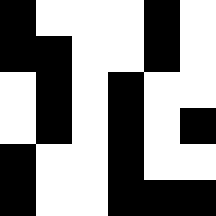[["black", "white", "white", "white", "black", "white"], ["black", "black", "white", "white", "black", "white"], ["white", "black", "white", "black", "white", "white"], ["white", "black", "white", "black", "white", "black"], ["black", "white", "white", "black", "white", "white"], ["black", "white", "white", "black", "black", "black"]]